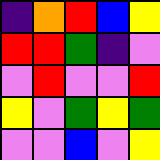[["indigo", "orange", "red", "blue", "yellow"], ["red", "red", "green", "indigo", "violet"], ["violet", "red", "violet", "violet", "red"], ["yellow", "violet", "green", "yellow", "green"], ["violet", "violet", "blue", "violet", "yellow"]]